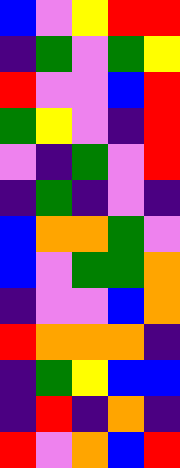[["blue", "violet", "yellow", "red", "red"], ["indigo", "green", "violet", "green", "yellow"], ["red", "violet", "violet", "blue", "red"], ["green", "yellow", "violet", "indigo", "red"], ["violet", "indigo", "green", "violet", "red"], ["indigo", "green", "indigo", "violet", "indigo"], ["blue", "orange", "orange", "green", "violet"], ["blue", "violet", "green", "green", "orange"], ["indigo", "violet", "violet", "blue", "orange"], ["red", "orange", "orange", "orange", "indigo"], ["indigo", "green", "yellow", "blue", "blue"], ["indigo", "red", "indigo", "orange", "indigo"], ["red", "violet", "orange", "blue", "red"]]